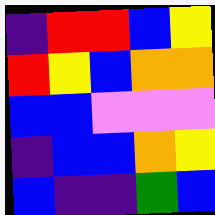[["indigo", "red", "red", "blue", "yellow"], ["red", "yellow", "blue", "orange", "orange"], ["blue", "blue", "violet", "violet", "violet"], ["indigo", "blue", "blue", "orange", "yellow"], ["blue", "indigo", "indigo", "green", "blue"]]